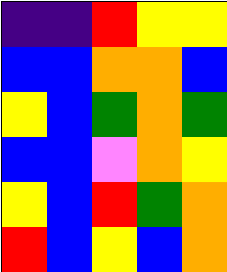[["indigo", "indigo", "red", "yellow", "yellow"], ["blue", "blue", "orange", "orange", "blue"], ["yellow", "blue", "green", "orange", "green"], ["blue", "blue", "violet", "orange", "yellow"], ["yellow", "blue", "red", "green", "orange"], ["red", "blue", "yellow", "blue", "orange"]]